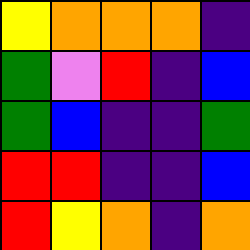[["yellow", "orange", "orange", "orange", "indigo"], ["green", "violet", "red", "indigo", "blue"], ["green", "blue", "indigo", "indigo", "green"], ["red", "red", "indigo", "indigo", "blue"], ["red", "yellow", "orange", "indigo", "orange"]]